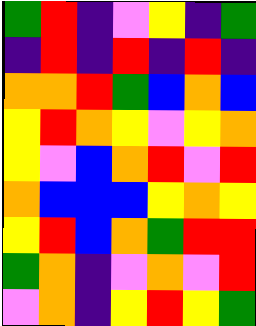[["green", "red", "indigo", "violet", "yellow", "indigo", "green"], ["indigo", "red", "indigo", "red", "indigo", "red", "indigo"], ["orange", "orange", "red", "green", "blue", "orange", "blue"], ["yellow", "red", "orange", "yellow", "violet", "yellow", "orange"], ["yellow", "violet", "blue", "orange", "red", "violet", "red"], ["orange", "blue", "blue", "blue", "yellow", "orange", "yellow"], ["yellow", "red", "blue", "orange", "green", "red", "red"], ["green", "orange", "indigo", "violet", "orange", "violet", "red"], ["violet", "orange", "indigo", "yellow", "red", "yellow", "green"]]